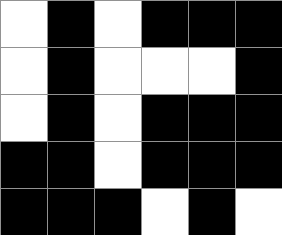[["white", "black", "white", "black", "black", "black"], ["white", "black", "white", "white", "white", "black"], ["white", "black", "white", "black", "black", "black"], ["black", "black", "white", "black", "black", "black"], ["black", "black", "black", "white", "black", "white"]]